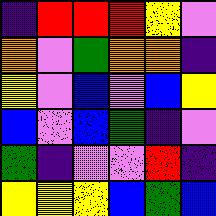[["indigo", "red", "red", "red", "yellow", "violet"], ["orange", "violet", "green", "orange", "orange", "indigo"], ["yellow", "violet", "blue", "violet", "blue", "yellow"], ["blue", "violet", "blue", "green", "indigo", "violet"], ["green", "indigo", "violet", "violet", "red", "indigo"], ["yellow", "yellow", "yellow", "blue", "green", "blue"]]